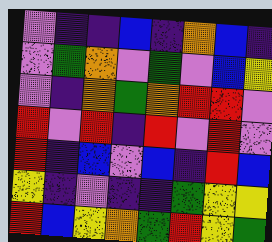[["violet", "indigo", "indigo", "blue", "indigo", "orange", "blue", "indigo"], ["violet", "green", "orange", "violet", "green", "violet", "blue", "yellow"], ["violet", "indigo", "orange", "green", "orange", "red", "red", "violet"], ["red", "violet", "red", "indigo", "red", "violet", "red", "violet"], ["red", "indigo", "blue", "violet", "blue", "indigo", "red", "blue"], ["yellow", "indigo", "violet", "indigo", "indigo", "green", "yellow", "yellow"], ["red", "blue", "yellow", "orange", "green", "red", "yellow", "green"]]